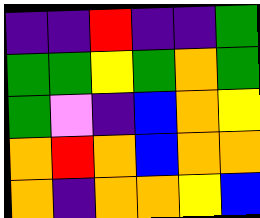[["indigo", "indigo", "red", "indigo", "indigo", "green"], ["green", "green", "yellow", "green", "orange", "green"], ["green", "violet", "indigo", "blue", "orange", "yellow"], ["orange", "red", "orange", "blue", "orange", "orange"], ["orange", "indigo", "orange", "orange", "yellow", "blue"]]